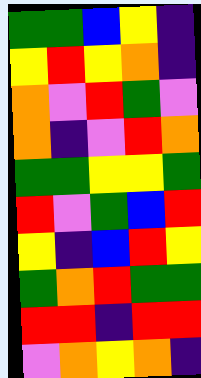[["green", "green", "blue", "yellow", "indigo"], ["yellow", "red", "yellow", "orange", "indigo"], ["orange", "violet", "red", "green", "violet"], ["orange", "indigo", "violet", "red", "orange"], ["green", "green", "yellow", "yellow", "green"], ["red", "violet", "green", "blue", "red"], ["yellow", "indigo", "blue", "red", "yellow"], ["green", "orange", "red", "green", "green"], ["red", "red", "indigo", "red", "red"], ["violet", "orange", "yellow", "orange", "indigo"]]